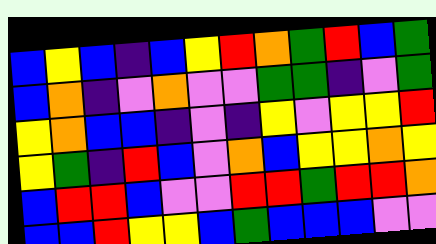[["blue", "yellow", "blue", "indigo", "blue", "yellow", "red", "orange", "green", "red", "blue", "green"], ["blue", "orange", "indigo", "violet", "orange", "violet", "violet", "green", "green", "indigo", "violet", "green"], ["yellow", "orange", "blue", "blue", "indigo", "violet", "indigo", "yellow", "violet", "yellow", "yellow", "red"], ["yellow", "green", "indigo", "red", "blue", "violet", "orange", "blue", "yellow", "yellow", "orange", "yellow"], ["blue", "red", "red", "blue", "violet", "violet", "red", "red", "green", "red", "red", "orange"], ["blue", "blue", "red", "yellow", "yellow", "blue", "green", "blue", "blue", "blue", "violet", "violet"]]